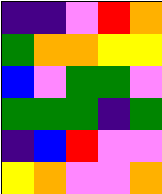[["indigo", "indigo", "violet", "red", "orange"], ["green", "orange", "orange", "yellow", "yellow"], ["blue", "violet", "green", "green", "violet"], ["green", "green", "green", "indigo", "green"], ["indigo", "blue", "red", "violet", "violet"], ["yellow", "orange", "violet", "violet", "orange"]]